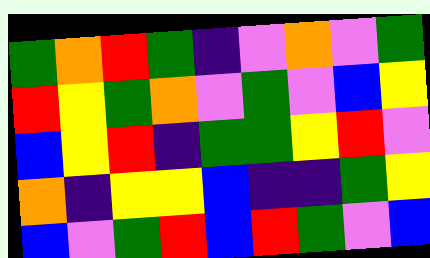[["green", "orange", "red", "green", "indigo", "violet", "orange", "violet", "green"], ["red", "yellow", "green", "orange", "violet", "green", "violet", "blue", "yellow"], ["blue", "yellow", "red", "indigo", "green", "green", "yellow", "red", "violet"], ["orange", "indigo", "yellow", "yellow", "blue", "indigo", "indigo", "green", "yellow"], ["blue", "violet", "green", "red", "blue", "red", "green", "violet", "blue"]]